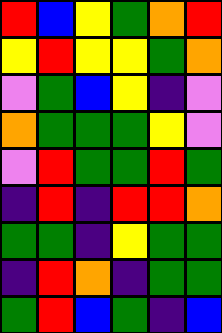[["red", "blue", "yellow", "green", "orange", "red"], ["yellow", "red", "yellow", "yellow", "green", "orange"], ["violet", "green", "blue", "yellow", "indigo", "violet"], ["orange", "green", "green", "green", "yellow", "violet"], ["violet", "red", "green", "green", "red", "green"], ["indigo", "red", "indigo", "red", "red", "orange"], ["green", "green", "indigo", "yellow", "green", "green"], ["indigo", "red", "orange", "indigo", "green", "green"], ["green", "red", "blue", "green", "indigo", "blue"]]